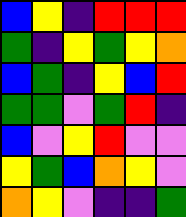[["blue", "yellow", "indigo", "red", "red", "red"], ["green", "indigo", "yellow", "green", "yellow", "orange"], ["blue", "green", "indigo", "yellow", "blue", "red"], ["green", "green", "violet", "green", "red", "indigo"], ["blue", "violet", "yellow", "red", "violet", "violet"], ["yellow", "green", "blue", "orange", "yellow", "violet"], ["orange", "yellow", "violet", "indigo", "indigo", "green"]]